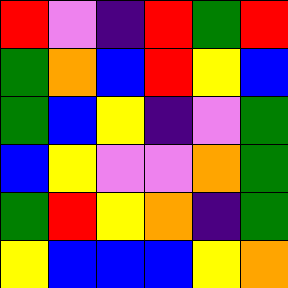[["red", "violet", "indigo", "red", "green", "red"], ["green", "orange", "blue", "red", "yellow", "blue"], ["green", "blue", "yellow", "indigo", "violet", "green"], ["blue", "yellow", "violet", "violet", "orange", "green"], ["green", "red", "yellow", "orange", "indigo", "green"], ["yellow", "blue", "blue", "blue", "yellow", "orange"]]